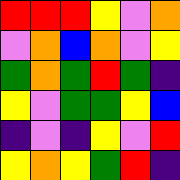[["red", "red", "red", "yellow", "violet", "orange"], ["violet", "orange", "blue", "orange", "violet", "yellow"], ["green", "orange", "green", "red", "green", "indigo"], ["yellow", "violet", "green", "green", "yellow", "blue"], ["indigo", "violet", "indigo", "yellow", "violet", "red"], ["yellow", "orange", "yellow", "green", "red", "indigo"]]